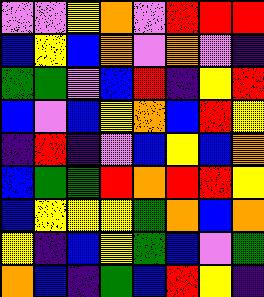[["violet", "violet", "yellow", "orange", "violet", "red", "red", "red"], ["blue", "yellow", "blue", "orange", "violet", "orange", "violet", "indigo"], ["green", "green", "violet", "blue", "red", "indigo", "yellow", "red"], ["blue", "violet", "blue", "yellow", "orange", "blue", "red", "yellow"], ["indigo", "red", "indigo", "violet", "blue", "yellow", "blue", "orange"], ["blue", "green", "green", "red", "orange", "red", "red", "yellow"], ["blue", "yellow", "yellow", "yellow", "green", "orange", "blue", "orange"], ["yellow", "indigo", "blue", "yellow", "green", "blue", "violet", "green"], ["orange", "blue", "indigo", "green", "blue", "red", "yellow", "indigo"]]